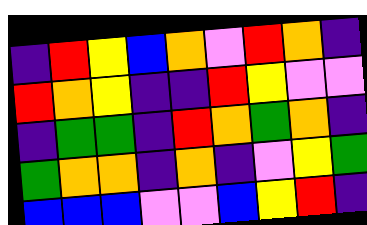[["indigo", "red", "yellow", "blue", "orange", "violet", "red", "orange", "indigo"], ["red", "orange", "yellow", "indigo", "indigo", "red", "yellow", "violet", "violet"], ["indigo", "green", "green", "indigo", "red", "orange", "green", "orange", "indigo"], ["green", "orange", "orange", "indigo", "orange", "indigo", "violet", "yellow", "green"], ["blue", "blue", "blue", "violet", "violet", "blue", "yellow", "red", "indigo"]]